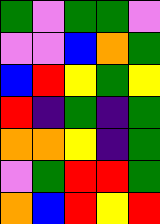[["green", "violet", "green", "green", "violet"], ["violet", "violet", "blue", "orange", "green"], ["blue", "red", "yellow", "green", "yellow"], ["red", "indigo", "green", "indigo", "green"], ["orange", "orange", "yellow", "indigo", "green"], ["violet", "green", "red", "red", "green"], ["orange", "blue", "red", "yellow", "red"]]